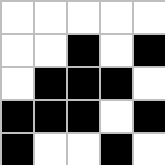[["white", "white", "white", "white", "white"], ["white", "white", "black", "white", "black"], ["white", "black", "black", "black", "white"], ["black", "black", "black", "white", "black"], ["black", "white", "white", "black", "white"]]